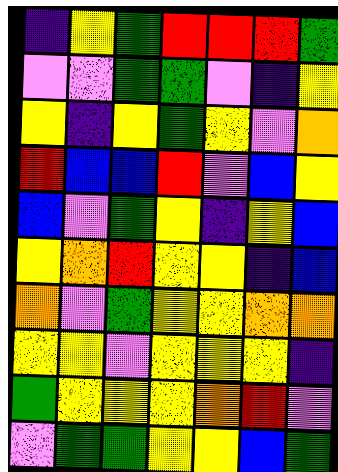[["indigo", "yellow", "green", "red", "red", "red", "green"], ["violet", "violet", "green", "green", "violet", "indigo", "yellow"], ["yellow", "indigo", "yellow", "green", "yellow", "violet", "orange"], ["red", "blue", "blue", "red", "violet", "blue", "yellow"], ["blue", "violet", "green", "yellow", "indigo", "yellow", "blue"], ["yellow", "orange", "red", "yellow", "yellow", "indigo", "blue"], ["orange", "violet", "green", "yellow", "yellow", "orange", "orange"], ["yellow", "yellow", "violet", "yellow", "yellow", "yellow", "indigo"], ["green", "yellow", "yellow", "yellow", "orange", "red", "violet"], ["violet", "green", "green", "yellow", "yellow", "blue", "green"]]